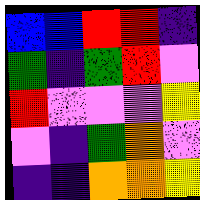[["blue", "blue", "red", "red", "indigo"], ["green", "indigo", "green", "red", "violet"], ["red", "violet", "violet", "violet", "yellow"], ["violet", "indigo", "green", "orange", "violet"], ["indigo", "indigo", "orange", "orange", "yellow"]]